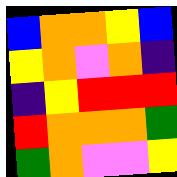[["blue", "orange", "orange", "yellow", "blue"], ["yellow", "orange", "violet", "orange", "indigo"], ["indigo", "yellow", "red", "red", "red"], ["red", "orange", "orange", "orange", "green"], ["green", "orange", "violet", "violet", "yellow"]]